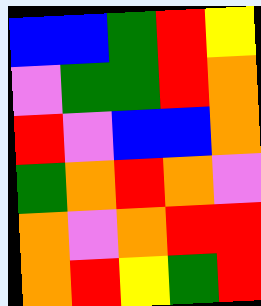[["blue", "blue", "green", "red", "yellow"], ["violet", "green", "green", "red", "orange"], ["red", "violet", "blue", "blue", "orange"], ["green", "orange", "red", "orange", "violet"], ["orange", "violet", "orange", "red", "red"], ["orange", "red", "yellow", "green", "red"]]